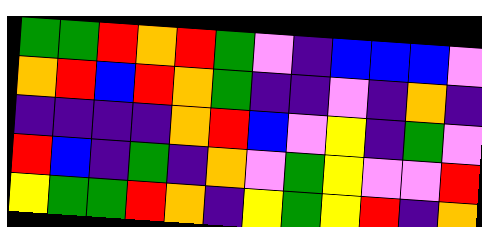[["green", "green", "red", "orange", "red", "green", "violet", "indigo", "blue", "blue", "blue", "violet"], ["orange", "red", "blue", "red", "orange", "green", "indigo", "indigo", "violet", "indigo", "orange", "indigo"], ["indigo", "indigo", "indigo", "indigo", "orange", "red", "blue", "violet", "yellow", "indigo", "green", "violet"], ["red", "blue", "indigo", "green", "indigo", "orange", "violet", "green", "yellow", "violet", "violet", "red"], ["yellow", "green", "green", "red", "orange", "indigo", "yellow", "green", "yellow", "red", "indigo", "orange"]]